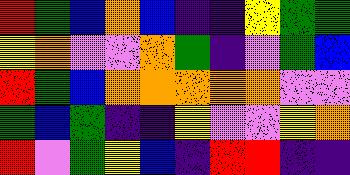[["red", "green", "blue", "orange", "blue", "indigo", "indigo", "yellow", "green", "green"], ["yellow", "orange", "violet", "violet", "orange", "green", "indigo", "violet", "green", "blue"], ["red", "green", "blue", "orange", "orange", "orange", "orange", "orange", "violet", "violet"], ["green", "blue", "green", "indigo", "indigo", "yellow", "violet", "violet", "yellow", "orange"], ["red", "violet", "green", "yellow", "blue", "indigo", "red", "red", "indigo", "indigo"]]